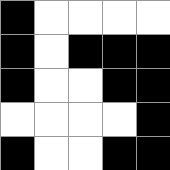[["black", "white", "white", "white", "white"], ["black", "white", "black", "black", "black"], ["black", "white", "white", "black", "black"], ["white", "white", "white", "white", "black"], ["black", "white", "white", "black", "black"]]